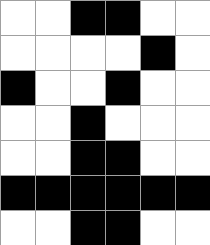[["white", "white", "black", "black", "white", "white"], ["white", "white", "white", "white", "black", "white"], ["black", "white", "white", "black", "white", "white"], ["white", "white", "black", "white", "white", "white"], ["white", "white", "black", "black", "white", "white"], ["black", "black", "black", "black", "black", "black"], ["white", "white", "black", "black", "white", "white"]]